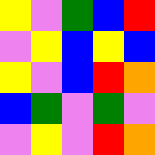[["yellow", "violet", "green", "blue", "red"], ["violet", "yellow", "blue", "yellow", "blue"], ["yellow", "violet", "blue", "red", "orange"], ["blue", "green", "violet", "green", "violet"], ["violet", "yellow", "violet", "red", "orange"]]